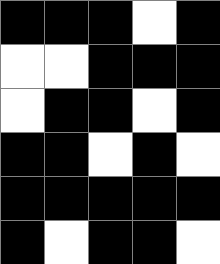[["black", "black", "black", "white", "black"], ["white", "white", "black", "black", "black"], ["white", "black", "black", "white", "black"], ["black", "black", "white", "black", "white"], ["black", "black", "black", "black", "black"], ["black", "white", "black", "black", "white"]]